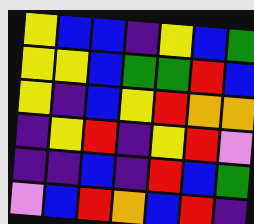[["yellow", "blue", "blue", "indigo", "yellow", "blue", "green"], ["yellow", "yellow", "blue", "green", "green", "red", "blue"], ["yellow", "indigo", "blue", "yellow", "red", "orange", "orange"], ["indigo", "yellow", "red", "indigo", "yellow", "red", "violet"], ["indigo", "indigo", "blue", "indigo", "red", "blue", "green"], ["violet", "blue", "red", "orange", "blue", "red", "indigo"]]